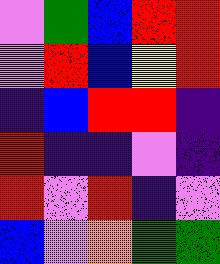[["violet", "green", "blue", "red", "red"], ["violet", "red", "blue", "yellow", "red"], ["indigo", "blue", "red", "red", "indigo"], ["red", "indigo", "indigo", "violet", "indigo"], ["red", "violet", "red", "indigo", "violet"], ["blue", "violet", "orange", "green", "green"]]